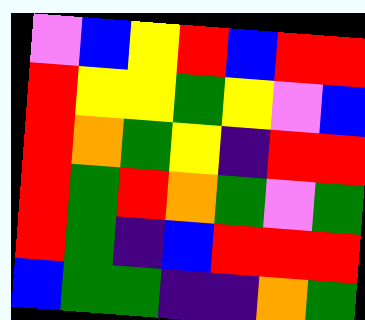[["violet", "blue", "yellow", "red", "blue", "red", "red"], ["red", "yellow", "yellow", "green", "yellow", "violet", "blue"], ["red", "orange", "green", "yellow", "indigo", "red", "red"], ["red", "green", "red", "orange", "green", "violet", "green"], ["red", "green", "indigo", "blue", "red", "red", "red"], ["blue", "green", "green", "indigo", "indigo", "orange", "green"]]